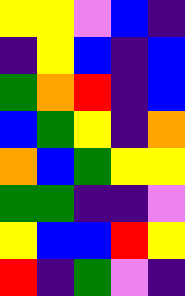[["yellow", "yellow", "violet", "blue", "indigo"], ["indigo", "yellow", "blue", "indigo", "blue"], ["green", "orange", "red", "indigo", "blue"], ["blue", "green", "yellow", "indigo", "orange"], ["orange", "blue", "green", "yellow", "yellow"], ["green", "green", "indigo", "indigo", "violet"], ["yellow", "blue", "blue", "red", "yellow"], ["red", "indigo", "green", "violet", "indigo"]]